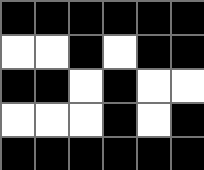[["black", "black", "black", "black", "black", "black"], ["white", "white", "black", "white", "black", "black"], ["black", "black", "white", "black", "white", "white"], ["white", "white", "white", "black", "white", "black"], ["black", "black", "black", "black", "black", "black"]]